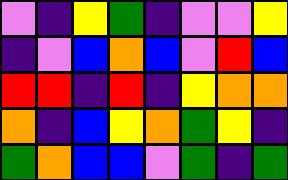[["violet", "indigo", "yellow", "green", "indigo", "violet", "violet", "yellow"], ["indigo", "violet", "blue", "orange", "blue", "violet", "red", "blue"], ["red", "red", "indigo", "red", "indigo", "yellow", "orange", "orange"], ["orange", "indigo", "blue", "yellow", "orange", "green", "yellow", "indigo"], ["green", "orange", "blue", "blue", "violet", "green", "indigo", "green"]]